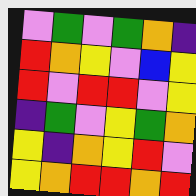[["violet", "green", "violet", "green", "orange", "indigo"], ["red", "orange", "yellow", "violet", "blue", "yellow"], ["red", "violet", "red", "red", "violet", "yellow"], ["indigo", "green", "violet", "yellow", "green", "orange"], ["yellow", "indigo", "orange", "yellow", "red", "violet"], ["yellow", "orange", "red", "red", "orange", "red"]]